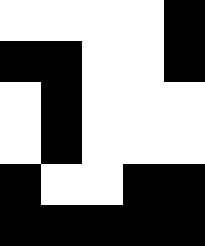[["white", "white", "white", "white", "black"], ["black", "black", "white", "white", "black"], ["white", "black", "white", "white", "white"], ["white", "black", "white", "white", "white"], ["black", "white", "white", "black", "black"], ["black", "black", "black", "black", "black"]]